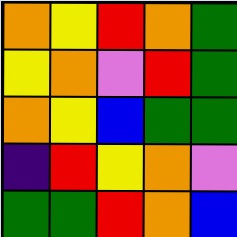[["orange", "yellow", "red", "orange", "green"], ["yellow", "orange", "violet", "red", "green"], ["orange", "yellow", "blue", "green", "green"], ["indigo", "red", "yellow", "orange", "violet"], ["green", "green", "red", "orange", "blue"]]